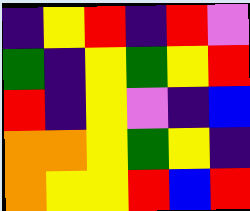[["indigo", "yellow", "red", "indigo", "red", "violet"], ["green", "indigo", "yellow", "green", "yellow", "red"], ["red", "indigo", "yellow", "violet", "indigo", "blue"], ["orange", "orange", "yellow", "green", "yellow", "indigo"], ["orange", "yellow", "yellow", "red", "blue", "red"]]